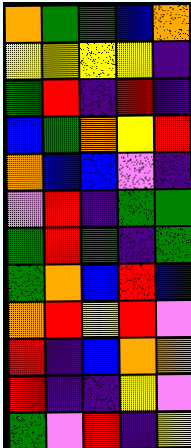[["orange", "green", "green", "blue", "orange"], ["yellow", "yellow", "yellow", "yellow", "indigo"], ["green", "red", "indigo", "red", "indigo"], ["blue", "green", "orange", "yellow", "red"], ["orange", "blue", "blue", "violet", "indigo"], ["violet", "red", "indigo", "green", "green"], ["green", "red", "green", "indigo", "green"], ["green", "orange", "blue", "red", "blue"], ["orange", "red", "yellow", "red", "violet"], ["red", "indigo", "blue", "orange", "orange"], ["red", "indigo", "indigo", "yellow", "violet"], ["green", "violet", "red", "indigo", "yellow"]]